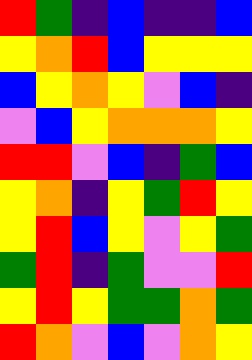[["red", "green", "indigo", "blue", "indigo", "indigo", "blue"], ["yellow", "orange", "red", "blue", "yellow", "yellow", "yellow"], ["blue", "yellow", "orange", "yellow", "violet", "blue", "indigo"], ["violet", "blue", "yellow", "orange", "orange", "orange", "yellow"], ["red", "red", "violet", "blue", "indigo", "green", "blue"], ["yellow", "orange", "indigo", "yellow", "green", "red", "yellow"], ["yellow", "red", "blue", "yellow", "violet", "yellow", "green"], ["green", "red", "indigo", "green", "violet", "violet", "red"], ["yellow", "red", "yellow", "green", "green", "orange", "green"], ["red", "orange", "violet", "blue", "violet", "orange", "yellow"]]